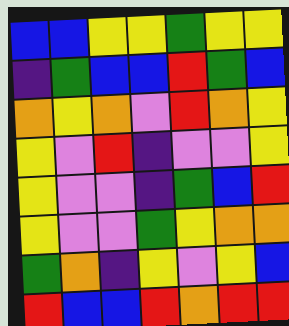[["blue", "blue", "yellow", "yellow", "green", "yellow", "yellow"], ["indigo", "green", "blue", "blue", "red", "green", "blue"], ["orange", "yellow", "orange", "violet", "red", "orange", "yellow"], ["yellow", "violet", "red", "indigo", "violet", "violet", "yellow"], ["yellow", "violet", "violet", "indigo", "green", "blue", "red"], ["yellow", "violet", "violet", "green", "yellow", "orange", "orange"], ["green", "orange", "indigo", "yellow", "violet", "yellow", "blue"], ["red", "blue", "blue", "red", "orange", "red", "red"]]